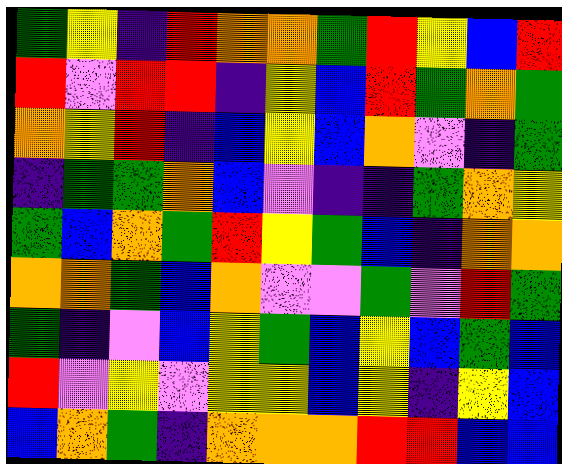[["green", "yellow", "indigo", "red", "orange", "orange", "green", "red", "yellow", "blue", "red"], ["red", "violet", "red", "red", "indigo", "yellow", "blue", "red", "green", "orange", "green"], ["orange", "yellow", "red", "indigo", "blue", "yellow", "blue", "orange", "violet", "indigo", "green"], ["indigo", "green", "green", "orange", "blue", "violet", "indigo", "indigo", "green", "orange", "yellow"], ["green", "blue", "orange", "green", "red", "yellow", "green", "blue", "indigo", "orange", "orange"], ["orange", "orange", "green", "blue", "orange", "violet", "violet", "green", "violet", "red", "green"], ["green", "indigo", "violet", "blue", "yellow", "green", "blue", "yellow", "blue", "green", "blue"], ["red", "violet", "yellow", "violet", "yellow", "yellow", "blue", "yellow", "indigo", "yellow", "blue"], ["blue", "orange", "green", "indigo", "orange", "orange", "orange", "red", "red", "blue", "blue"]]